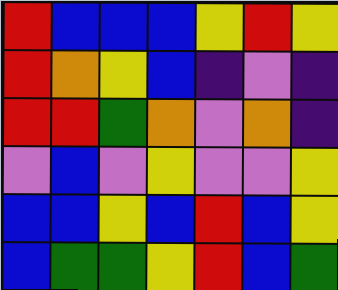[["red", "blue", "blue", "blue", "yellow", "red", "yellow"], ["red", "orange", "yellow", "blue", "indigo", "violet", "indigo"], ["red", "red", "green", "orange", "violet", "orange", "indigo"], ["violet", "blue", "violet", "yellow", "violet", "violet", "yellow"], ["blue", "blue", "yellow", "blue", "red", "blue", "yellow"], ["blue", "green", "green", "yellow", "red", "blue", "green"]]